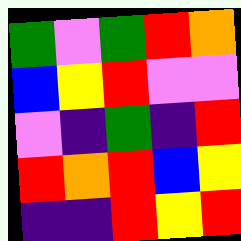[["green", "violet", "green", "red", "orange"], ["blue", "yellow", "red", "violet", "violet"], ["violet", "indigo", "green", "indigo", "red"], ["red", "orange", "red", "blue", "yellow"], ["indigo", "indigo", "red", "yellow", "red"]]